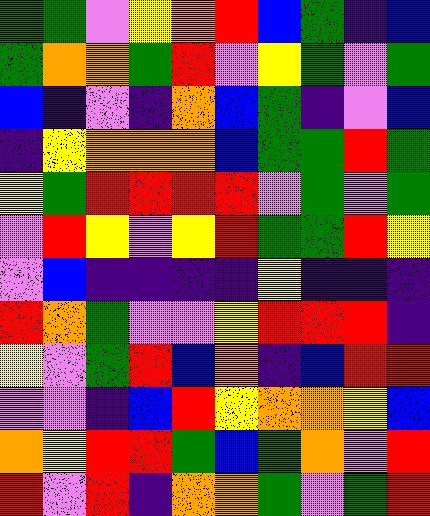[["green", "green", "violet", "yellow", "orange", "red", "blue", "green", "indigo", "blue"], ["green", "orange", "orange", "green", "red", "violet", "yellow", "green", "violet", "green"], ["blue", "indigo", "violet", "indigo", "orange", "blue", "green", "indigo", "violet", "blue"], ["indigo", "yellow", "orange", "orange", "orange", "blue", "green", "green", "red", "green"], ["yellow", "green", "red", "red", "red", "red", "violet", "green", "violet", "green"], ["violet", "red", "yellow", "violet", "yellow", "red", "green", "green", "red", "yellow"], ["violet", "blue", "indigo", "indigo", "indigo", "indigo", "yellow", "indigo", "indigo", "indigo"], ["red", "orange", "green", "violet", "violet", "yellow", "red", "red", "red", "indigo"], ["yellow", "violet", "green", "red", "blue", "orange", "indigo", "blue", "red", "red"], ["violet", "violet", "indigo", "blue", "red", "yellow", "orange", "orange", "yellow", "blue"], ["orange", "yellow", "red", "red", "green", "blue", "green", "orange", "violet", "red"], ["red", "violet", "red", "indigo", "orange", "orange", "green", "violet", "green", "red"]]